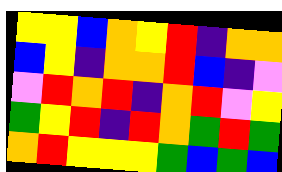[["yellow", "yellow", "blue", "orange", "yellow", "red", "indigo", "orange", "orange"], ["blue", "yellow", "indigo", "orange", "orange", "red", "blue", "indigo", "violet"], ["violet", "red", "orange", "red", "indigo", "orange", "red", "violet", "yellow"], ["green", "yellow", "red", "indigo", "red", "orange", "green", "red", "green"], ["orange", "red", "yellow", "yellow", "yellow", "green", "blue", "green", "blue"]]